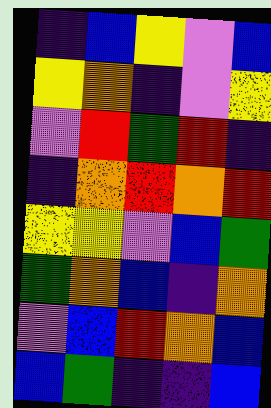[["indigo", "blue", "yellow", "violet", "blue"], ["yellow", "orange", "indigo", "violet", "yellow"], ["violet", "red", "green", "red", "indigo"], ["indigo", "orange", "red", "orange", "red"], ["yellow", "yellow", "violet", "blue", "green"], ["green", "orange", "blue", "indigo", "orange"], ["violet", "blue", "red", "orange", "blue"], ["blue", "green", "indigo", "indigo", "blue"]]